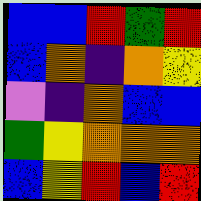[["blue", "blue", "red", "green", "red"], ["blue", "orange", "indigo", "orange", "yellow"], ["violet", "indigo", "orange", "blue", "blue"], ["green", "yellow", "orange", "orange", "orange"], ["blue", "yellow", "red", "blue", "red"]]